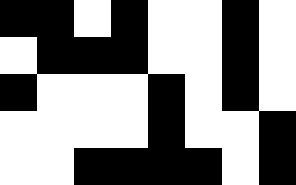[["black", "black", "white", "black", "white", "white", "black", "white"], ["white", "black", "black", "black", "white", "white", "black", "white"], ["black", "white", "white", "white", "black", "white", "black", "white"], ["white", "white", "white", "white", "black", "white", "white", "black"], ["white", "white", "black", "black", "black", "black", "white", "black"]]